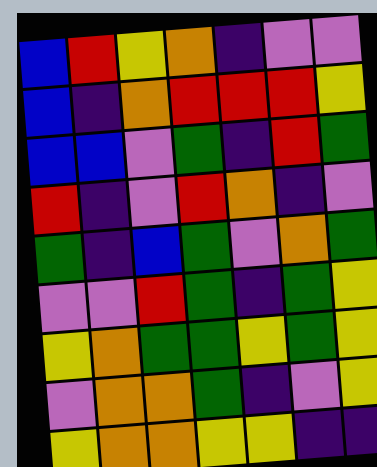[["blue", "red", "yellow", "orange", "indigo", "violet", "violet"], ["blue", "indigo", "orange", "red", "red", "red", "yellow"], ["blue", "blue", "violet", "green", "indigo", "red", "green"], ["red", "indigo", "violet", "red", "orange", "indigo", "violet"], ["green", "indigo", "blue", "green", "violet", "orange", "green"], ["violet", "violet", "red", "green", "indigo", "green", "yellow"], ["yellow", "orange", "green", "green", "yellow", "green", "yellow"], ["violet", "orange", "orange", "green", "indigo", "violet", "yellow"], ["yellow", "orange", "orange", "yellow", "yellow", "indigo", "indigo"]]